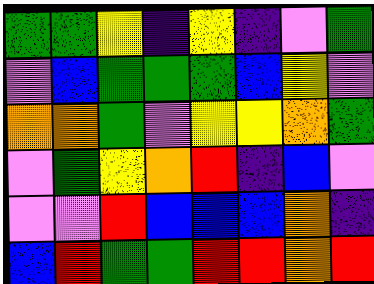[["green", "green", "yellow", "indigo", "yellow", "indigo", "violet", "green"], ["violet", "blue", "green", "green", "green", "blue", "yellow", "violet"], ["orange", "orange", "green", "violet", "yellow", "yellow", "orange", "green"], ["violet", "green", "yellow", "orange", "red", "indigo", "blue", "violet"], ["violet", "violet", "red", "blue", "blue", "blue", "orange", "indigo"], ["blue", "red", "green", "green", "red", "red", "orange", "red"]]